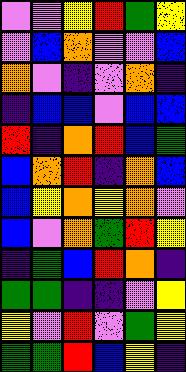[["violet", "violet", "yellow", "red", "green", "yellow"], ["violet", "blue", "orange", "violet", "violet", "blue"], ["orange", "violet", "indigo", "violet", "orange", "indigo"], ["indigo", "blue", "blue", "violet", "blue", "blue"], ["red", "indigo", "orange", "red", "blue", "green"], ["blue", "orange", "red", "indigo", "orange", "blue"], ["blue", "yellow", "orange", "yellow", "orange", "violet"], ["blue", "violet", "orange", "green", "red", "yellow"], ["indigo", "green", "blue", "red", "orange", "indigo"], ["green", "green", "indigo", "indigo", "violet", "yellow"], ["yellow", "violet", "red", "violet", "green", "yellow"], ["green", "green", "red", "blue", "yellow", "indigo"]]